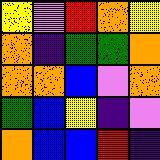[["yellow", "violet", "red", "orange", "yellow"], ["orange", "indigo", "green", "green", "orange"], ["orange", "orange", "blue", "violet", "orange"], ["green", "blue", "yellow", "indigo", "violet"], ["orange", "blue", "blue", "red", "indigo"]]